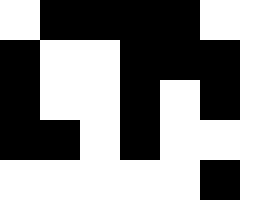[["white", "black", "black", "black", "black", "white", "white"], ["black", "white", "white", "black", "black", "black", "white"], ["black", "white", "white", "black", "white", "black", "white"], ["black", "black", "white", "black", "white", "white", "white"], ["white", "white", "white", "white", "white", "black", "white"]]